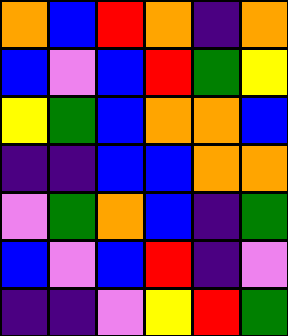[["orange", "blue", "red", "orange", "indigo", "orange"], ["blue", "violet", "blue", "red", "green", "yellow"], ["yellow", "green", "blue", "orange", "orange", "blue"], ["indigo", "indigo", "blue", "blue", "orange", "orange"], ["violet", "green", "orange", "blue", "indigo", "green"], ["blue", "violet", "blue", "red", "indigo", "violet"], ["indigo", "indigo", "violet", "yellow", "red", "green"]]